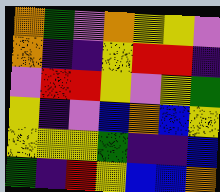[["orange", "green", "violet", "orange", "yellow", "yellow", "violet"], ["orange", "indigo", "indigo", "yellow", "red", "red", "indigo"], ["violet", "red", "red", "yellow", "violet", "yellow", "green"], ["yellow", "indigo", "violet", "blue", "orange", "blue", "yellow"], ["yellow", "yellow", "yellow", "green", "indigo", "indigo", "blue"], ["green", "indigo", "red", "yellow", "blue", "blue", "orange"]]